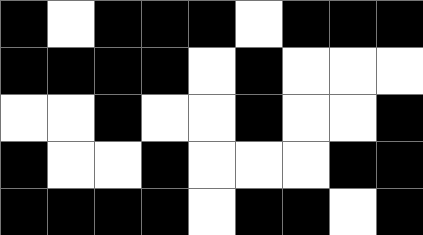[["black", "white", "black", "black", "black", "white", "black", "black", "black"], ["black", "black", "black", "black", "white", "black", "white", "white", "white"], ["white", "white", "black", "white", "white", "black", "white", "white", "black"], ["black", "white", "white", "black", "white", "white", "white", "black", "black"], ["black", "black", "black", "black", "white", "black", "black", "white", "black"]]